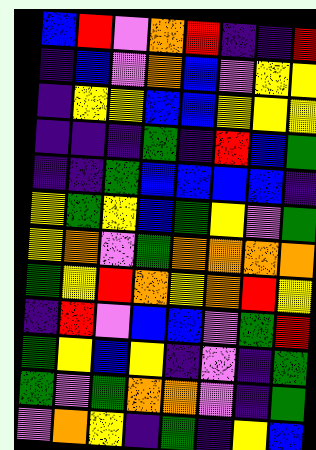[["blue", "red", "violet", "orange", "red", "indigo", "indigo", "red"], ["indigo", "blue", "violet", "orange", "blue", "violet", "yellow", "yellow"], ["indigo", "yellow", "yellow", "blue", "blue", "yellow", "yellow", "yellow"], ["indigo", "indigo", "indigo", "green", "indigo", "red", "blue", "green"], ["indigo", "indigo", "green", "blue", "blue", "blue", "blue", "indigo"], ["yellow", "green", "yellow", "blue", "green", "yellow", "violet", "green"], ["yellow", "orange", "violet", "green", "orange", "orange", "orange", "orange"], ["green", "yellow", "red", "orange", "yellow", "orange", "red", "yellow"], ["indigo", "red", "violet", "blue", "blue", "violet", "green", "red"], ["green", "yellow", "blue", "yellow", "indigo", "violet", "indigo", "green"], ["green", "violet", "green", "orange", "orange", "violet", "indigo", "green"], ["violet", "orange", "yellow", "indigo", "green", "indigo", "yellow", "blue"]]